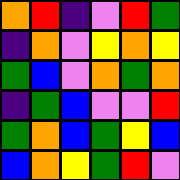[["orange", "red", "indigo", "violet", "red", "green"], ["indigo", "orange", "violet", "yellow", "orange", "yellow"], ["green", "blue", "violet", "orange", "green", "orange"], ["indigo", "green", "blue", "violet", "violet", "red"], ["green", "orange", "blue", "green", "yellow", "blue"], ["blue", "orange", "yellow", "green", "red", "violet"]]